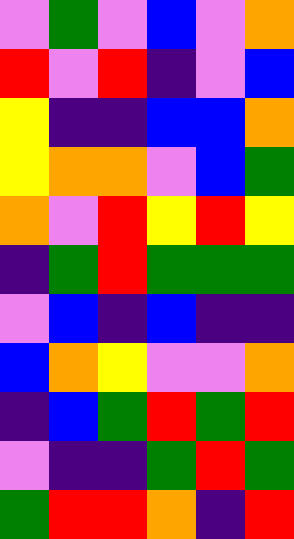[["violet", "green", "violet", "blue", "violet", "orange"], ["red", "violet", "red", "indigo", "violet", "blue"], ["yellow", "indigo", "indigo", "blue", "blue", "orange"], ["yellow", "orange", "orange", "violet", "blue", "green"], ["orange", "violet", "red", "yellow", "red", "yellow"], ["indigo", "green", "red", "green", "green", "green"], ["violet", "blue", "indigo", "blue", "indigo", "indigo"], ["blue", "orange", "yellow", "violet", "violet", "orange"], ["indigo", "blue", "green", "red", "green", "red"], ["violet", "indigo", "indigo", "green", "red", "green"], ["green", "red", "red", "orange", "indigo", "red"]]